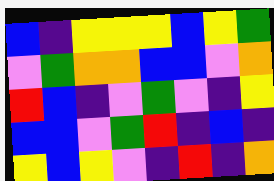[["blue", "indigo", "yellow", "yellow", "yellow", "blue", "yellow", "green"], ["violet", "green", "orange", "orange", "blue", "blue", "violet", "orange"], ["red", "blue", "indigo", "violet", "green", "violet", "indigo", "yellow"], ["blue", "blue", "violet", "green", "red", "indigo", "blue", "indigo"], ["yellow", "blue", "yellow", "violet", "indigo", "red", "indigo", "orange"]]